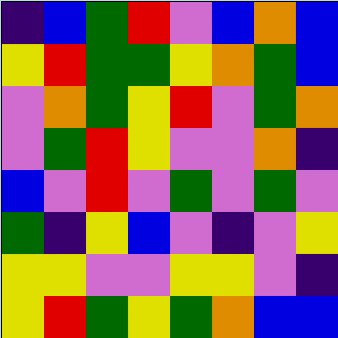[["indigo", "blue", "green", "red", "violet", "blue", "orange", "blue"], ["yellow", "red", "green", "green", "yellow", "orange", "green", "blue"], ["violet", "orange", "green", "yellow", "red", "violet", "green", "orange"], ["violet", "green", "red", "yellow", "violet", "violet", "orange", "indigo"], ["blue", "violet", "red", "violet", "green", "violet", "green", "violet"], ["green", "indigo", "yellow", "blue", "violet", "indigo", "violet", "yellow"], ["yellow", "yellow", "violet", "violet", "yellow", "yellow", "violet", "indigo"], ["yellow", "red", "green", "yellow", "green", "orange", "blue", "blue"]]